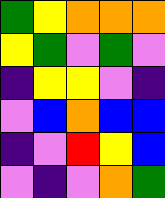[["green", "yellow", "orange", "orange", "orange"], ["yellow", "green", "violet", "green", "violet"], ["indigo", "yellow", "yellow", "violet", "indigo"], ["violet", "blue", "orange", "blue", "blue"], ["indigo", "violet", "red", "yellow", "blue"], ["violet", "indigo", "violet", "orange", "green"]]